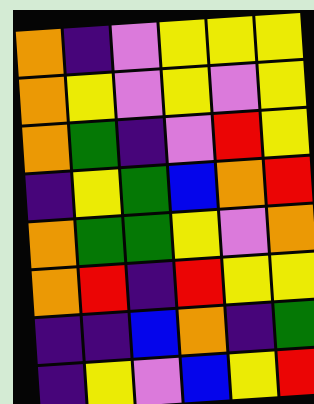[["orange", "indigo", "violet", "yellow", "yellow", "yellow"], ["orange", "yellow", "violet", "yellow", "violet", "yellow"], ["orange", "green", "indigo", "violet", "red", "yellow"], ["indigo", "yellow", "green", "blue", "orange", "red"], ["orange", "green", "green", "yellow", "violet", "orange"], ["orange", "red", "indigo", "red", "yellow", "yellow"], ["indigo", "indigo", "blue", "orange", "indigo", "green"], ["indigo", "yellow", "violet", "blue", "yellow", "red"]]